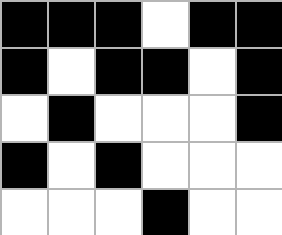[["black", "black", "black", "white", "black", "black"], ["black", "white", "black", "black", "white", "black"], ["white", "black", "white", "white", "white", "black"], ["black", "white", "black", "white", "white", "white"], ["white", "white", "white", "black", "white", "white"]]